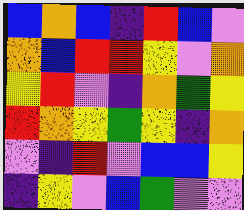[["blue", "orange", "blue", "indigo", "red", "blue", "violet"], ["orange", "blue", "red", "red", "yellow", "violet", "orange"], ["yellow", "red", "violet", "indigo", "orange", "green", "yellow"], ["red", "orange", "yellow", "green", "yellow", "indigo", "orange"], ["violet", "indigo", "red", "violet", "blue", "blue", "yellow"], ["indigo", "yellow", "violet", "blue", "green", "violet", "violet"]]